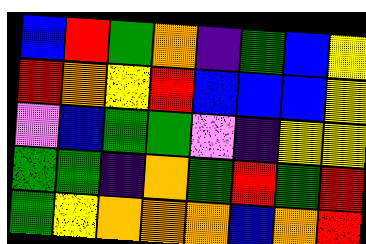[["blue", "red", "green", "orange", "indigo", "green", "blue", "yellow"], ["red", "orange", "yellow", "red", "blue", "blue", "blue", "yellow"], ["violet", "blue", "green", "green", "violet", "indigo", "yellow", "yellow"], ["green", "green", "indigo", "orange", "green", "red", "green", "red"], ["green", "yellow", "orange", "orange", "orange", "blue", "orange", "red"]]